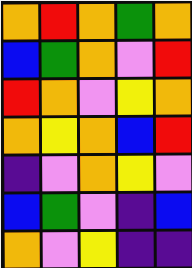[["orange", "red", "orange", "green", "orange"], ["blue", "green", "orange", "violet", "red"], ["red", "orange", "violet", "yellow", "orange"], ["orange", "yellow", "orange", "blue", "red"], ["indigo", "violet", "orange", "yellow", "violet"], ["blue", "green", "violet", "indigo", "blue"], ["orange", "violet", "yellow", "indigo", "indigo"]]